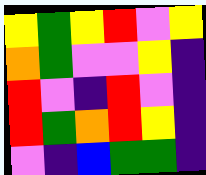[["yellow", "green", "yellow", "red", "violet", "yellow"], ["orange", "green", "violet", "violet", "yellow", "indigo"], ["red", "violet", "indigo", "red", "violet", "indigo"], ["red", "green", "orange", "red", "yellow", "indigo"], ["violet", "indigo", "blue", "green", "green", "indigo"]]